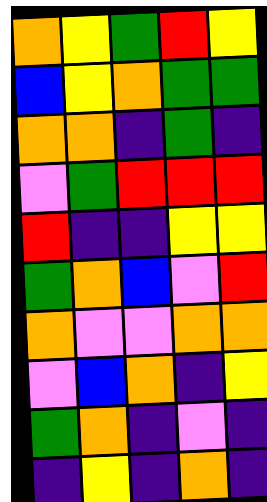[["orange", "yellow", "green", "red", "yellow"], ["blue", "yellow", "orange", "green", "green"], ["orange", "orange", "indigo", "green", "indigo"], ["violet", "green", "red", "red", "red"], ["red", "indigo", "indigo", "yellow", "yellow"], ["green", "orange", "blue", "violet", "red"], ["orange", "violet", "violet", "orange", "orange"], ["violet", "blue", "orange", "indigo", "yellow"], ["green", "orange", "indigo", "violet", "indigo"], ["indigo", "yellow", "indigo", "orange", "indigo"]]